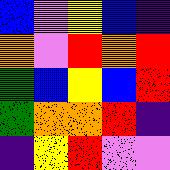[["blue", "violet", "yellow", "blue", "indigo"], ["orange", "violet", "red", "orange", "red"], ["green", "blue", "yellow", "blue", "red"], ["green", "orange", "orange", "red", "indigo"], ["indigo", "yellow", "red", "violet", "violet"]]